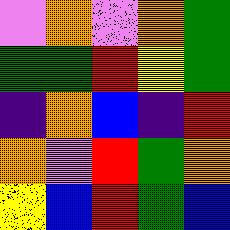[["violet", "orange", "violet", "orange", "green"], ["green", "green", "red", "yellow", "green"], ["indigo", "orange", "blue", "indigo", "red"], ["orange", "violet", "red", "green", "orange"], ["yellow", "blue", "red", "green", "blue"]]